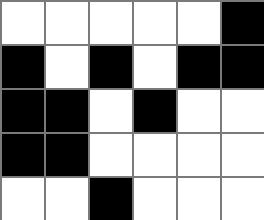[["white", "white", "white", "white", "white", "black"], ["black", "white", "black", "white", "black", "black"], ["black", "black", "white", "black", "white", "white"], ["black", "black", "white", "white", "white", "white"], ["white", "white", "black", "white", "white", "white"]]